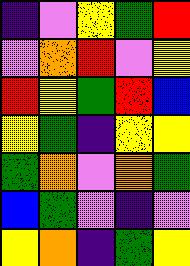[["indigo", "violet", "yellow", "green", "red"], ["violet", "orange", "red", "violet", "yellow"], ["red", "yellow", "green", "red", "blue"], ["yellow", "green", "indigo", "yellow", "yellow"], ["green", "orange", "violet", "orange", "green"], ["blue", "green", "violet", "indigo", "violet"], ["yellow", "orange", "indigo", "green", "yellow"]]